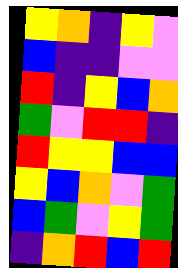[["yellow", "orange", "indigo", "yellow", "violet"], ["blue", "indigo", "indigo", "violet", "violet"], ["red", "indigo", "yellow", "blue", "orange"], ["green", "violet", "red", "red", "indigo"], ["red", "yellow", "yellow", "blue", "blue"], ["yellow", "blue", "orange", "violet", "green"], ["blue", "green", "violet", "yellow", "green"], ["indigo", "orange", "red", "blue", "red"]]